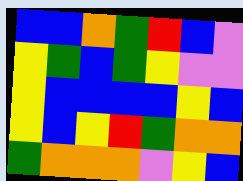[["blue", "blue", "orange", "green", "red", "blue", "violet"], ["yellow", "green", "blue", "green", "yellow", "violet", "violet"], ["yellow", "blue", "blue", "blue", "blue", "yellow", "blue"], ["yellow", "blue", "yellow", "red", "green", "orange", "orange"], ["green", "orange", "orange", "orange", "violet", "yellow", "blue"]]